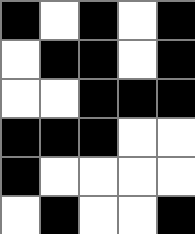[["black", "white", "black", "white", "black"], ["white", "black", "black", "white", "black"], ["white", "white", "black", "black", "black"], ["black", "black", "black", "white", "white"], ["black", "white", "white", "white", "white"], ["white", "black", "white", "white", "black"]]